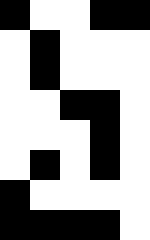[["black", "white", "white", "black", "black"], ["white", "black", "white", "white", "white"], ["white", "black", "white", "white", "white"], ["white", "white", "black", "black", "white"], ["white", "white", "white", "black", "white"], ["white", "black", "white", "black", "white"], ["black", "white", "white", "white", "white"], ["black", "black", "black", "black", "white"]]